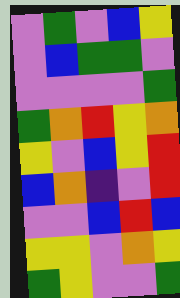[["violet", "green", "violet", "blue", "yellow"], ["violet", "blue", "green", "green", "violet"], ["violet", "violet", "violet", "violet", "green"], ["green", "orange", "red", "yellow", "orange"], ["yellow", "violet", "blue", "yellow", "red"], ["blue", "orange", "indigo", "violet", "red"], ["violet", "violet", "blue", "red", "blue"], ["yellow", "yellow", "violet", "orange", "yellow"], ["green", "yellow", "violet", "violet", "green"]]